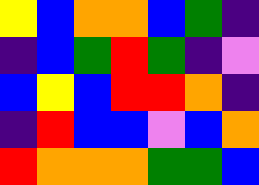[["yellow", "blue", "orange", "orange", "blue", "green", "indigo"], ["indigo", "blue", "green", "red", "green", "indigo", "violet"], ["blue", "yellow", "blue", "red", "red", "orange", "indigo"], ["indigo", "red", "blue", "blue", "violet", "blue", "orange"], ["red", "orange", "orange", "orange", "green", "green", "blue"]]